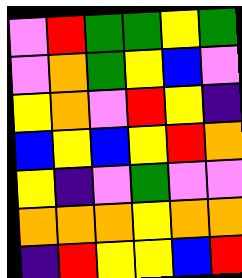[["violet", "red", "green", "green", "yellow", "green"], ["violet", "orange", "green", "yellow", "blue", "violet"], ["yellow", "orange", "violet", "red", "yellow", "indigo"], ["blue", "yellow", "blue", "yellow", "red", "orange"], ["yellow", "indigo", "violet", "green", "violet", "violet"], ["orange", "orange", "orange", "yellow", "orange", "orange"], ["indigo", "red", "yellow", "yellow", "blue", "red"]]